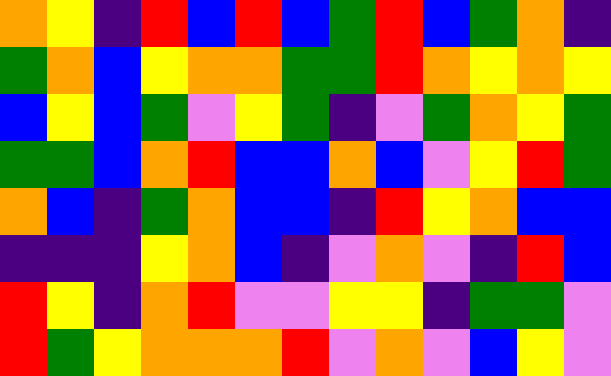[["orange", "yellow", "indigo", "red", "blue", "red", "blue", "green", "red", "blue", "green", "orange", "indigo"], ["green", "orange", "blue", "yellow", "orange", "orange", "green", "green", "red", "orange", "yellow", "orange", "yellow"], ["blue", "yellow", "blue", "green", "violet", "yellow", "green", "indigo", "violet", "green", "orange", "yellow", "green"], ["green", "green", "blue", "orange", "red", "blue", "blue", "orange", "blue", "violet", "yellow", "red", "green"], ["orange", "blue", "indigo", "green", "orange", "blue", "blue", "indigo", "red", "yellow", "orange", "blue", "blue"], ["indigo", "indigo", "indigo", "yellow", "orange", "blue", "indigo", "violet", "orange", "violet", "indigo", "red", "blue"], ["red", "yellow", "indigo", "orange", "red", "violet", "violet", "yellow", "yellow", "indigo", "green", "green", "violet"], ["red", "green", "yellow", "orange", "orange", "orange", "red", "violet", "orange", "violet", "blue", "yellow", "violet"]]